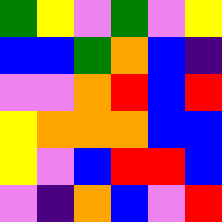[["green", "yellow", "violet", "green", "violet", "yellow"], ["blue", "blue", "green", "orange", "blue", "indigo"], ["violet", "violet", "orange", "red", "blue", "red"], ["yellow", "orange", "orange", "orange", "blue", "blue"], ["yellow", "violet", "blue", "red", "red", "blue"], ["violet", "indigo", "orange", "blue", "violet", "red"]]